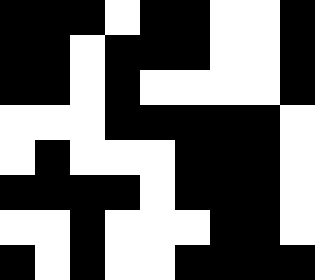[["black", "black", "black", "white", "black", "black", "white", "white", "black"], ["black", "black", "white", "black", "black", "black", "white", "white", "black"], ["black", "black", "white", "black", "white", "white", "white", "white", "black"], ["white", "white", "white", "black", "black", "black", "black", "black", "white"], ["white", "black", "white", "white", "white", "black", "black", "black", "white"], ["black", "black", "black", "black", "white", "black", "black", "black", "white"], ["white", "white", "black", "white", "white", "white", "black", "black", "white"], ["black", "white", "black", "white", "white", "black", "black", "black", "black"]]